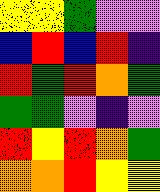[["yellow", "yellow", "green", "violet", "violet"], ["blue", "red", "blue", "red", "indigo"], ["red", "green", "red", "orange", "green"], ["green", "green", "violet", "indigo", "violet"], ["red", "yellow", "red", "orange", "green"], ["orange", "orange", "red", "yellow", "yellow"]]